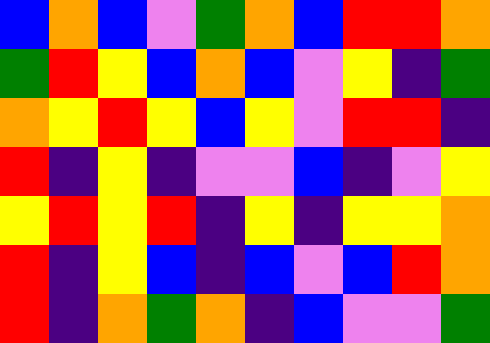[["blue", "orange", "blue", "violet", "green", "orange", "blue", "red", "red", "orange"], ["green", "red", "yellow", "blue", "orange", "blue", "violet", "yellow", "indigo", "green"], ["orange", "yellow", "red", "yellow", "blue", "yellow", "violet", "red", "red", "indigo"], ["red", "indigo", "yellow", "indigo", "violet", "violet", "blue", "indigo", "violet", "yellow"], ["yellow", "red", "yellow", "red", "indigo", "yellow", "indigo", "yellow", "yellow", "orange"], ["red", "indigo", "yellow", "blue", "indigo", "blue", "violet", "blue", "red", "orange"], ["red", "indigo", "orange", "green", "orange", "indigo", "blue", "violet", "violet", "green"]]